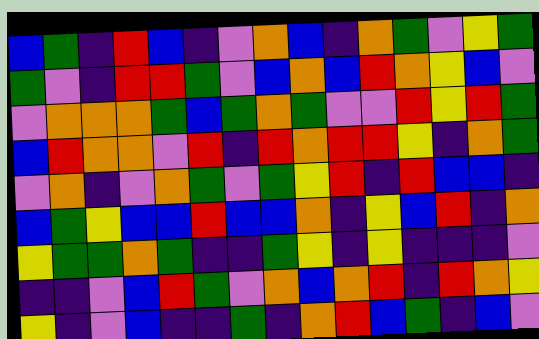[["blue", "green", "indigo", "red", "blue", "indigo", "violet", "orange", "blue", "indigo", "orange", "green", "violet", "yellow", "green"], ["green", "violet", "indigo", "red", "red", "green", "violet", "blue", "orange", "blue", "red", "orange", "yellow", "blue", "violet"], ["violet", "orange", "orange", "orange", "green", "blue", "green", "orange", "green", "violet", "violet", "red", "yellow", "red", "green"], ["blue", "red", "orange", "orange", "violet", "red", "indigo", "red", "orange", "red", "red", "yellow", "indigo", "orange", "green"], ["violet", "orange", "indigo", "violet", "orange", "green", "violet", "green", "yellow", "red", "indigo", "red", "blue", "blue", "indigo"], ["blue", "green", "yellow", "blue", "blue", "red", "blue", "blue", "orange", "indigo", "yellow", "blue", "red", "indigo", "orange"], ["yellow", "green", "green", "orange", "green", "indigo", "indigo", "green", "yellow", "indigo", "yellow", "indigo", "indigo", "indigo", "violet"], ["indigo", "indigo", "violet", "blue", "red", "green", "violet", "orange", "blue", "orange", "red", "indigo", "red", "orange", "yellow"], ["yellow", "indigo", "violet", "blue", "indigo", "indigo", "green", "indigo", "orange", "red", "blue", "green", "indigo", "blue", "violet"]]